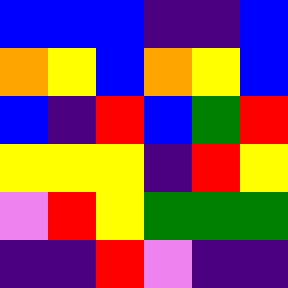[["blue", "blue", "blue", "indigo", "indigo", "blue"], ["orange", "yellow", "blue", "orange", "yellow", "blue"], ["blue", "indigo", "red", "blue", "green", "red"], ["yellow", "yellow", "yellow", "indigo", "red", "yellow"], ["violet", "red", "yellow", "green", "green", "green"], ["indigo", "indigo", "red", "violet", "indigo", "indigo"]]